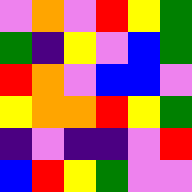[["violet", "orange", "violet", "red", "yellow", "green"], ["green", "indigo", "yellow", "violet", "blue", "green"], ["red", "orange", "violet", "blue", "blue", "violet"], ["yellow", "orange", "orange", "red", "yellow", "green"], ["indigo", "violet", "indigo", "indigo", "violet", "red"], ["blue", "red", "yellow", "green", "violet", "violet"]]